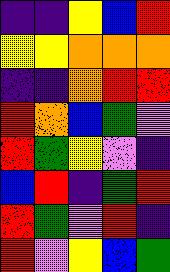[["indigo", "indigo", "yellow", "blue", "red"], ["yellow", "yellow", "orange", "orange", "orange"], ["indigo", "indigo", "orange", "red", "red"], ["red", "orange", "blue", "green", "violet"], ["red", "green", "yellow", "violet", "indigo"], ["blue", "red", "indigo", "green", "red"], ["red", "green", "violet", "red", "indigo"], ["red", "violet", "yellow", "blue", "green"]]